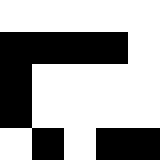[["white", "white", "white", "white", "white"], ["black", "black", "black", "black", "white"], ["black", "white", "white", "white", "white"], ["black", "white", "white", "white", "white"], ["white", "black", "white", "black", "black"]]